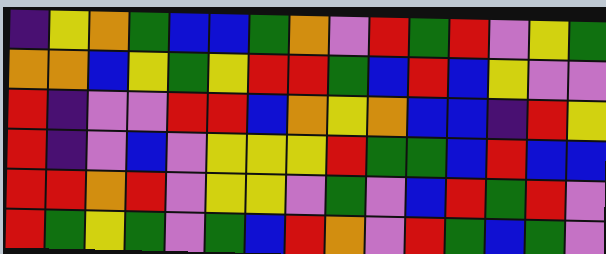[["indigo", "yellow", "orange", "green", "blue", "blue", "green", "orange", "violet", "red", "green", "red", "violet", "yellow", "green"], ["orange", "orange", "blue", "yellow", "green", "yellow", "red", "red", "green", "blue", "red", "blue", "yellow", "violet", "violet"], ["red", "indigo", "violet", "violet", "red", "red", "blue", "orange", "yellow", "orange", "blue", "blue", "indigo", "red", "yellow"], ["red", "indigo", "violet", "blue", "violet", "yellow", "yellow", "yellow", "red", "green", "green", "blue", "red", "blue", "blue"], ["red", "red", "orange", "red", "violet", "yellow", "yellow", "violet", "green", "violet", "blue", "red", "green", "red", "violet"], ["red", "green", "yellow", "green", "violet", "green", "blue", "red", "orange", "violet", "red", "green", "blue", "green", "violet"]]